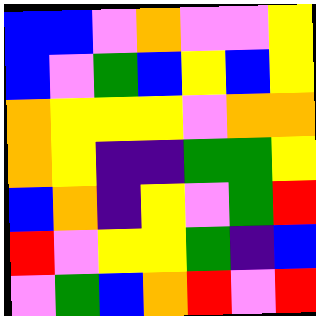[["blue", "blue", "violet", "orange", "violet", "violet", "yellow"], ["blue", "violet", "green", "blue", "yellow", "blue", "yellow"], ["orange", "yellow", "yellow", "yellow", "violet", "orange", "orange"], ["orange", "yellow", "indigo", "indigo", "green", "green", "yellow"], ["blue", "orange", "indigo", "yellow", "violet", "green", "red"], ["red", "violet", "yellow", "yellow", "green", "indigo", "blue"], ["violet", "green", "blue", "orange", "red", "violet", "red"]]